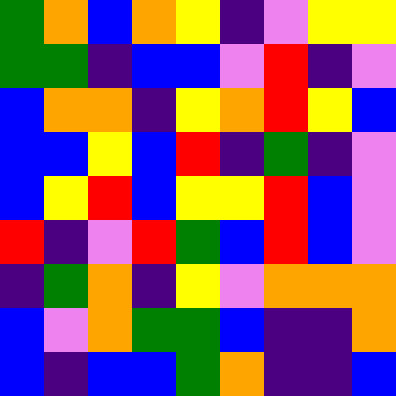[["green", "orange", "blue", "orange", "yellow", "indigo", "violet", "yellow", "yellow"], ["green", "green", "indigo", "blue", "blue", "violet", "red", "indigo", "violet"], ["blue", "orange", "orange", "indigo", "yellow", "orange", "red", "yellow", "blue"], ["blue", "blue", "yellow", "blue", "red", "indigo", "green", "indigo", "violet"], ["blue", "yellow", "red", "blue", "yellow", "yellow", "red", "blue", "violet"], ["red", "indigo", "violet", "red", "green", "blue", "red", "blue", "violet"], ["indigo", "green", "orange", "indigo", "yellow", "violet", "orange", "orange", "orange"], ["blue", "violet", "orange", "green", "green", "blue", "indigo", "indigo", "orange"], ["blue", "indigo", "blue", "blue", "green", "orange", "indigo", "indigo", "blue"]]